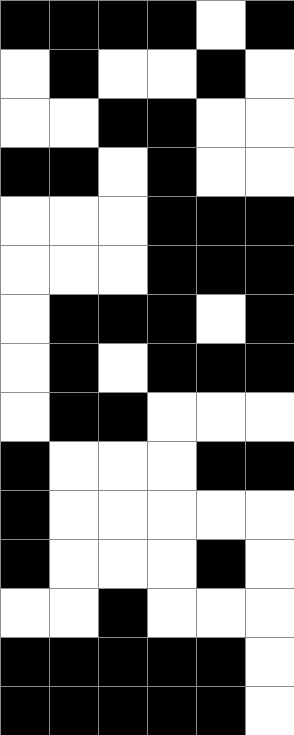[["black", "black", "black", "black", "white", "black"], ["white", "black", "white", "white", "black", "white"], ["white", "white", "black", "black", "white", "white"], ["black", "black", "white", "black", "white", "white"], ["white", "white", "white", "black", "black", "black"], ["white", "white", "white", "black", "black", "black"], ["white", "black", "black", "black", "white", "black"], ["white", "black", "white", "black", "black", "black"], ["white", "black", "black", "white", "white", "white"], ["black", "white", "white", "white", "black", "black"], ["black", "white", "white", "white", "white", "white"], ["black", "white", "white", "white", "black", "white"], ["white", "white", "black", "white", "white", "white"], ["black", "black", "black", "black", "black", "white"], ["black", "black", "black", "black", "black", "white"]]